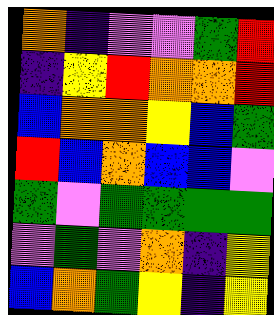[["orange", "indigo", "violet", "violet", "green", "red"], ["indigo", "yellow", "red", "orange", "orange", "red"], ["blue", "orange", "orange", "yellow", "blue", "green"], ["red", "blue", "orange", "blue", "blue", "violet"], ["green", "violet", "green", "green", "green", "green"], ["violet", "green", "violet", "orange", "indigo", "yellow"], ["blue", "orange", "green", "yellow", "indigo", "yellow"]]